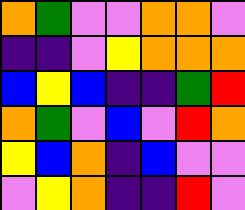[["orange", "green", "violet", "violet", "orange", "orange", "violet"], ["indigo", "indigo", "violet", "yellow", "orange", "orange", "orange"], ["blue", "yellow", "blue", "indigo", "indigo", "green", "red"], ["orange", "green", "violet", "blue", "violet", "red", "orange"], ["yellow", "blue", "orange", "indigo", "blue", "violet", "violet"], ["violet", "yellow", "orange", "indigo", "indigo", "red", "violet"]]